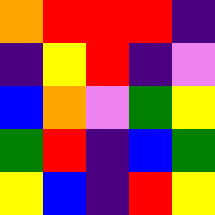[["orange", "red", "red", "red", "indigo"], ["indigo", "yellow", "red", "indigo", "violet"], ["blue", "orange", "violet", "green", "yellow"], ["green", "red", "indigo", "blue", "green"], ["yellow", "blue", "indigo", "red", "yellow"]]